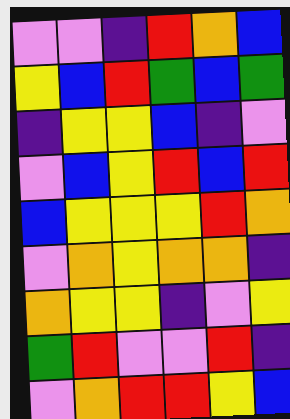[["violet", "violet", "indigo", "red", "orange", "blue"], ["yellow", "blue", "red", "green", "blue", "green"], ["indigo", "yellow", "yellow", "blue", "indigo", "violet"], ["violet", "blue", "yellow", "red", "blue", "red"], ["blue", "yellow", "yellow", "yellow", "red", "orange"], ["violet", "orange", "yellow", "orange", "orange", "indigo"], ["orange", "yellow", "yellow", "indigo", "violet", "yellow"], ["green", "red", "violet", "violet", "red", "indigo"], ["violet", "orange", "red", "red", "yellow", "blue"]]